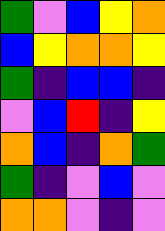[["green", "violet", "blue", "yellow", "orange"], ["blue", "yellow", "orange", "orange", "yellow"], ["green", "indigo", "blue", "blue", "indigo"], ["violet", "blue", "red", "indigo", "yellow"], ["orange", "blue", "indigo", "orange", "green"], ["green", "indigo", "violet", "blue", "violet"], ["orange", "orange", "violet", "indigo", "violet"]]